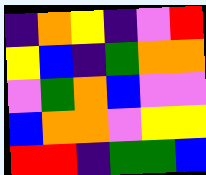[["indigo", "orange", "yellow", "indigo", "violet", "red"], ["yellow", "blue", "indigo", "green", "orange", "orange"], ["violet", "green", "orange", "blue", "violet", "violet"], ["blue", "orange", "orange", "violet", "yellow", "yellow"], ["red", "red", "indigo", "green", "green", "blue"]]